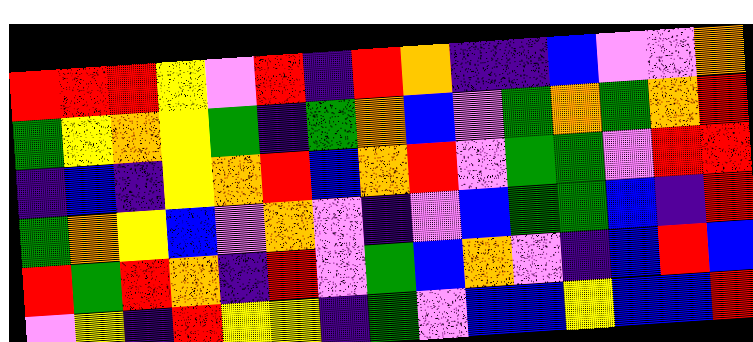[["red", "red", "red", "yellow", "violet", "red", "indigo", "red", "orange", "indigo", "indigo", "blue", "violet", "violet", "orange"], ["green", "yellow", "orange", "yellow", "green", "indigo", "green", "orange", "blue", "violet", "green", "orange", "green", "orange", "red"], ["indigo", "blue", "indigo", "yellow", "orange", "red", "blue", "orange", "red", "violet", "green", "green", "violet", "red", "red"], ["green", "orange", "yellow", "blue", "violet", "orange", "violet", "indigo", "violet", "blue", "green", "green", "blue", "indigo", "red"], ["red", "green", "red", "orange", "indigo", "red", "violet", "green", "blue", "orange", "violet", "indigo", "blue", "red", "blue"], ["violet", "yellow", "indigo", "red", "yellow", "yellow", "indigo", "green", "violet", "blue", "blue", "yellow", "blue", "blue", "red"]]